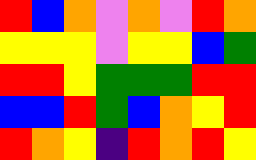[["red", "blue", "orange", "violet", "orange", "violet", "red", "orange"], ["yellow", "yellow", "yellow", "violet", "yellow", "yellow", "blue", "green"], ["red", "red", "yellow", "green", "green", "green", "red", "red"], ["blue", "blue", "red", "green", "blue", "orange", "yellow", "red"], ["red", "orange", "yellow", "indigo", "red", "orange", "red", "yellow"]]